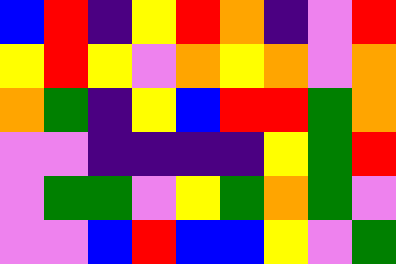[["blue", "red", "indigo", "yellow", "red", "orange", "indigo", "violet", "red"], ["yellow", "red", "yellow", "violet", "orange", "yellow", "orange", "violet", "orange"], ["orange", "green", "indigo", "yellow", "blue", "red", "red", "green", "orange"], ["violet", "violet", "indigo", "indigo", "indigo", "indigo", "yellow", "green", "red"], ["violet", "green", "green", "violet", "yellow", "green", "orange", "green", "violet"], ["violet", "violet", "blue", "red", "blue", "blue", "yellow", "violet", "green"]]